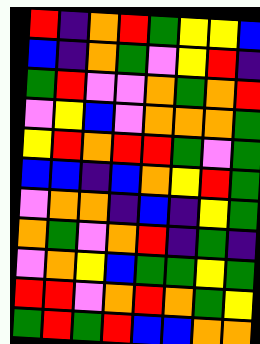[["red", "indigo", "orange", "red", "green", "yellow", "yellow", "blue"], ["blue", "indigo", "orange", "green", "violet", "yellow", "red", "indigo"], ["green", "red", "violet", "violet", "orange", "green", "orange", "red"], ["violet", "yellow", "blue", "violet", "orange", "orange", "orange", "green"], ["yellow", "red", "orange", "red", "red", "green", "violet", "green"], ["blue", "blue", "indigo", "blue", "orange", "yellow", "red", "green"], ["violet", "orange", "orange", "indigo", "blue", "indigo", "yellow", "green"], ["orange", "green", "violet", "orange", "red", "indigo", "green", "indigo"], ["violet", "orange", "yellow", "blue", "green", "green", "yellow", "green"], ["red", "red", "violet", "orange", "red", "orange", "green", "yellow"], ["green", "red", "green", "red", "blue", "blue", "orange", "orange"]]